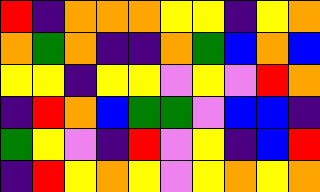[["red", "indigo", "orange", "orange", "orange", "yellow", "yellow", "indigo", "yellow", "orange"], ["orange", "green", "orange", "indigo", "indigo", "orange", "green", "blue", "orange", "blue"], ["yellow", "yellow", "indigo", "yellow", "yellow", "violet", "yellow", "violet", "red", "orange"], ["indigo", "red", "orange", "blue", "green", "green", "violet", "blue", "blue", "indigo"], ["green", "yellow", "violet", "indigo", "red", "violet", "yellow", "indigo", "blue", "red"], ["indigo", "red", "yellow", "orange", "yellow", "violet", "yellow", "orange", "yellow", "orange"]]